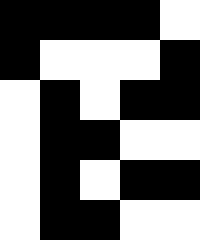[["black", "black", "black", "black", "white"], ["black", "white", "white", "white", "black"], ["white", "black", "white", "black", "black"], ["white", "black", "black", "white", "white"], ["white", "black", "white", "black", "black"], ["white", "black", "black", "white", "white"]]